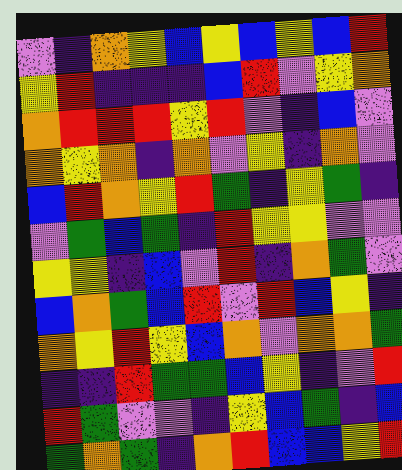[["violet", "indigo", "orange", "yellow", "blue", "yellow", "blue", "yellow", "blue", "red"], ["yellow", "red", "indigo", "indigo", "indigo", "blue", "red", "violet", "yellow", "orange"], ["orange", "red", "red", "red", "yellow", "red", "violet", "indigo", "blue", "violet"], ["orange", "yellow", "orange", "indigo", "orange", "violet", "yellow", "indigo", "orange", "violet"], ["blue", "red", "orange", "yellow", "red", "green", "indigo", "yellow", "green", "indigo"], ["violet", "green", "blue", "green", "indigo", "red", "yellow", "yellow", "violet", "violet"], ["yellow", "yellow", "indigo", "blue", "violet", "red", "indigo", "orange", "green", "violet"], ["blue", "orange", "green", "blue", "red", "violet", "red", "blue", "yellow", "indigo"], ["orange", "yellow", "red", "yellow", "blue", "orange", "violet", "orange", "orange", "green"], ["indigo", "indigo", "red", "green", "green", "blue", "yellow", "indigo", "violet", "red"], ["red", "green", "violet", "violet", "indigo", "yellow", "blue", "green", "indigo", "blue"], ["green", "orange", "green", "indigo", "orange", "red", "blue", "blue", "yellow", "red"]]